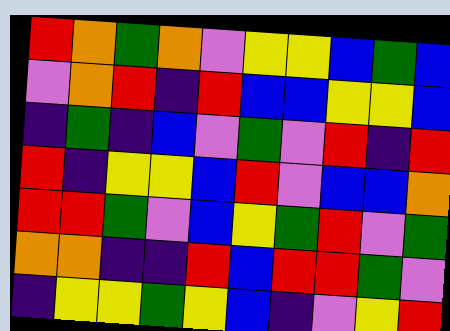[["red", "orange", "green", "orange", "violet", "yellow", "yellow", "blue", "green", "blue"], ["violet", "orange", "red", "indigo", "red", "blue", "blue", "yellow", "yellow", "blue"], ["indigo", "green", "indigo", "blue", "violet", "green", "violet", "red", "indigo", "red"], ["red", "indigo", "yellow", "yellow", "blue", "red", "violet", "blue", "blue", "orange"], ["red", "red", "green", "violet", "blue", "yellow", "green", "red", "violet", "green"], ["orange", "orange", "indigo", "indigo", "red", "blue", "red", "red", "green", "violet"], ["indigo", "yellow", "yellow", "green", "yellow", "blue", "indigo", "violet", "yellow", "red"]]